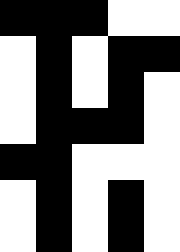[["black", "black", "black", "white", "white"], ["white", "black", "white", "black", "black"], ["white", "black", "white", "black", "white"], ["white", "black", "black", "black", "white"], ["black", "black", "white", "white", "white"], ["white", "black", "white", "black", "white"], ["white", "black", "white", "black", "white"]]